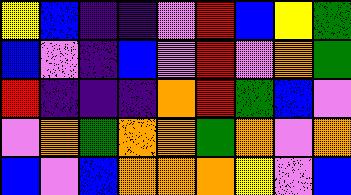[["yellow", "blue", "indigo", "indigo", "violet", "red", "blue", "yellow", "green"], ["blue", "violet", "indigo", "blue", "violet", "red", "violet", "orange", "green"], ["red", "indigo", "indigo", "indigo", "orange", "red", "green", "blue", "violet"], ["violet", "orange", "green", "orange", "orange", "green", "orange", "violet", "orange"], ["blue", "violet", "blue", "orange", "orange", "orange", "yellow", "violet", "blue"]]